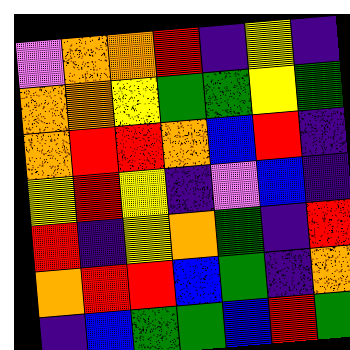[["violet", "orange", "orange", "red", "indigo", "yellow", "indigo"], ["orange", "orange", "yellow", "green", "green", "yellow", "green"], ["orange", "red", "red", "orange", "blue", "red", "indigo"], ["yellow", "red", "yellow", "indigo", "violet", "blue", "indigo"], ["red", "indigo", "yellow", "orange", "green", "indigo", "red"], ["orange", "red", "red", "blue", "green", "indigo", "orange"], ["indigo", "blue", "green", "green", "blue", "red", "green"]]